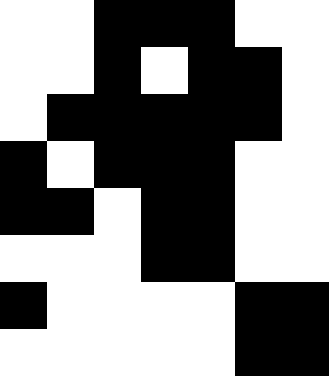[["white", "white", "black", "black", "black", "white", "white"], ["white", "white", "black", "white", "black", "black", "white"], ["white", "black", "black", "black", "black", "black", "white"], ["black", "white", "black", "black", "black", "white", "white"], ["black", "black", "white", "black", "black", "white", "white"], ["white", "white", "white", "black", "black", "white", "white"], ["black", "white", "white", "white", "white", "black", "black"], ["white", "white", "white", "white", "white", "black", "black"]]